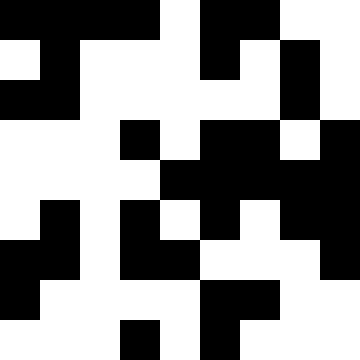[["black", "black", "black", "black", "white", "black", "black", "white", "white"], ["white", "black", "white", "white", "white", "black", "white", "black", "white"], ["black", "black", "white", "white", "white", "white", "white", "black", "white"], ["white", "white", "white", "black", "white", "black", "black", "white", "black"], ["white", "white", "white", "white", "black", "black", "black", "black", "black"], ["white", "black", "white", "black", "white", "black", "white", "black", "black"], ["black", "black", "white", "black", "black", "white", "white", "white", "black"], ["black", "white", "white", "white", "white", "black", "black", "white", "white"], ["white", "white", "white", "black", "white", "black", "white", "white", "white"]]